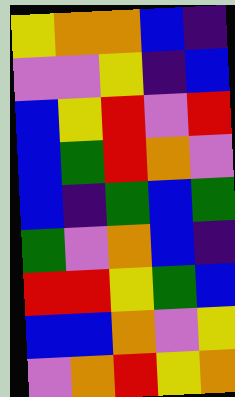[["yellow", "orange", "orange", "blue", "indigo"], ["violet", "violet", "yellow", "indigo", "blue"], ["blue", "yellow", "red", "violet", "red"], ["blue", "green", "red", "orange", "violet"], ["blue", "indigo", "green", "blue", "green"], ["green", "violet", "orange", "blue", "indigo"], ["red", "red", "yellow", "green", "blue"], ["blue", "blue", "orange", "violet", "yellow"], ["violet", "orange", "red", "yellow", "orange"]]